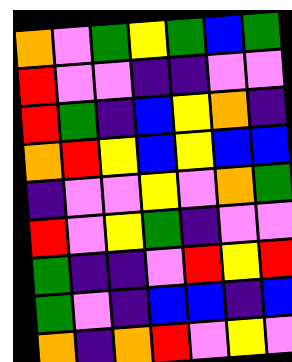[["orange", "violet", "green", "yellow", "green", "blue", "green"], ["red", "violet", "violet", "indigo", "indigo", "violet", "violet"], ["red", "green", "indigo", "blue", "yellow", "orange", "indigo"], ["orange", "red", "yellow", "blue", "yellow", "blue", "blue"], ["indigo", "violet", "violet", "yellow", "violet", "orange", "green"], ["red", "violet", "yellow", "green", "indigo", "violet", "violet"], ["green", "indigo", "indigo", "violet", "red", "yellow", "red"], ["green", "violet", "indigo", "blue", "blue", "indigo", "blue"], ["orange", "indigo", "orange", "red", "violet", "yellow", "violet"]]